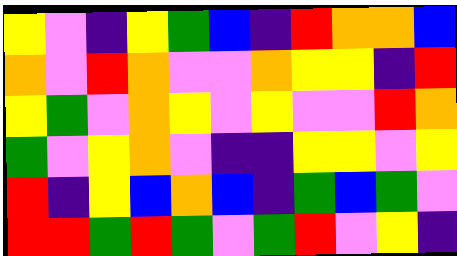[["yellow", "violet", "indigo", "yellow", "green", "blue", "indigo", "red", "orange", "orange", "blue"], ["orange", "violet", "red", "orange", "violet", "violet", "orange", "yellow", "yellow", "indigo", "red"], ["yellow", "green", "violet", "orange", "yellow", "violet", "yellow", "violet", "violet", "red", "orange"], ["green", "violet", "yellow", "orange", "violet", "indigo", "indigo", "yellow", "yellow", "violet", "yellow"], ["red", "indigo", "yellow", "blue", "orange", "blue", "indigo", "green", "blue", "green", "violet"], ["red", "red", "green", "red", "green", "violet", "green", "red", "violet", "yellow", "indigo"]]